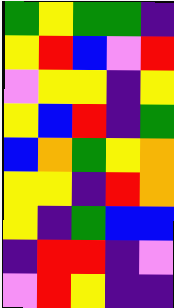[["green", "yellow", "green", "green", "indigo"], ["yellow", "red", "blue", "violet", "red"], ["violet", "yellow", "yellow", "indigo", "yellow"], ["yellow", "blue", "red", "indigo", "green"], ["blue", "orange", "green", "yellow", "orange"], ["yellow", "yellow", "indigo", "red", "orange"], ["yellow", "indigo", "green", "blue", "blue"], ["indigo", "red", "red", "indigo", "violet"], ["violet", "red", "yellow", "indigo", "indigo"]]